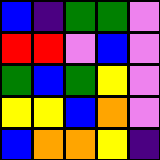[["blue", "indigo", "green", "green", "violet"], ["red", "red", "violet", "blue", "violet"], ["green", "blue", "green", "yellow", "violet"], ["yellow", "yellow", "blue", "orange", "violet"], ["blue", "orange", "orange", "yellow", "indigo"]]